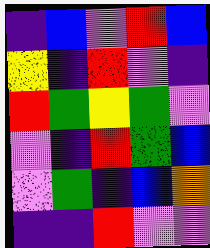[["indigo", "blue", "violet", "red", "blue"], ["yellow", "indigo", "red", "violet", "indigo"], ["red", "green", "yellow", "green", "violet"], ["violet", "indigo", "red", "green", "blue"], ["violet", "green", "indigo", "blue", "orange"], ["indigo", "indigo", "red", "violet", "violet"]]